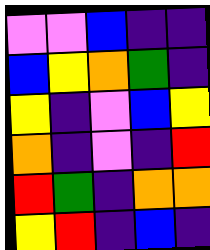[["violet", "violet", "blue", "indigo", "indigo"], ["blue", "yellow", "orange", "green", "indigo"], ["yellow", "indigo", "violet", "blue", "yellow"], ["orange", "indigo", "violet", "indigo", "red"], ["red", "green", "indigo", "orange", "orange"], ["yellow", "red", "indigo", "blue", "indigo"]]